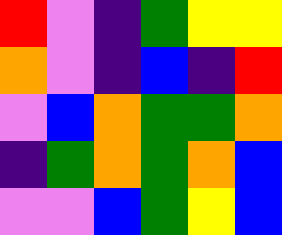[["red", "violet", "indigo", "green", "yellow", "yellow"], ["orange", "violet", "indigo", "blue", "indigo", "red"], ["violet", "blue", "orange", "green", "green", "orange"], ["indigo", "green", "orange", "green", "orange", "blue"], ["violet", "violet", "blue", "green", "yellow", "blue"]]